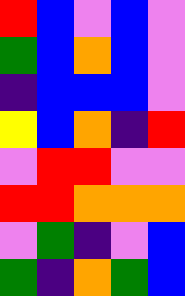[["red", "blue", "violet", "blue", "violet"], ["green", "blue", "orange", "blue", "violet"], ["indigo", "blue", "blue", "blue", "violet"], ["yellow", "blue", "orange", "indigo", "red"], ["violet", "red", "red", "violet", "violet"], ["red", "red", "orange", "orange", "orange"], ["violet", "green", "indigo", "violet", "blue"], ["green", "indigo", "orange", "green", "blue"]]